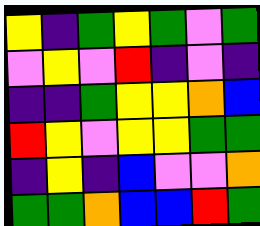[["yellow", "indigo", "green", "yellow", "green", "violet", "green"], ["violet", "yellow", "violet", "red", "indigo", "violet", "indigo"], ["indigo", "indigo", "green", "yellow", "yellow", "orange", "blue"], ["red", "yellow", "violet", "yellow", "yellow", "green", "green"], ["indigo", "yellow", "indigo", "blue", "violet", "violet", "orange"], ["green", "green", "orange", "blue", "blue", "red", "green"]]